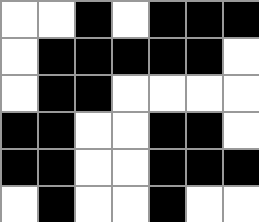[["white", "white", "black", "white", "black", "black", "black"], ["white", "black", "black", "black", "black", "black", "white"], ["white", "black", "black", "white", "white", "white", "white"], ["black", "black", "white", "white", "black", "black", "white"], ["black", "black", "white", "white", "black", "black", "black"], ["white", "black", "white", "white", "black", "white", "white"]]